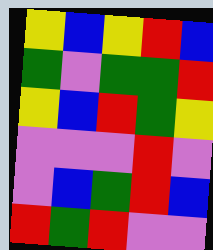[["yellow", "blue", "yellow", "red", "blue"], ["green", "violet", "green", "green", "red"], ["yellow", "blue", "red", "green", "yellow"], ["violet", "violet", "violet", "red", "violet"], ["violet", "blue", "green", "red", "blue"], ["red", "green", "red", "violet", "violet"]]